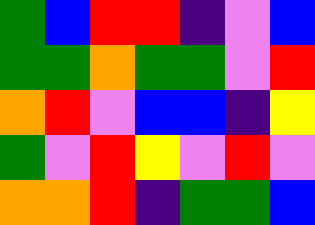[["green", "blue", "red", "red", "indigo", "violet", "blue"], ["green", "green", "orange", "green", "green", "violet", "red"], ["orange", "red", "violet", "blue", "blue", "indigo", "yellow"], ["green", "violet", "red", "yellow", "violet", "red", "violet"], ["orange", "orange", "red", "indigo", "green", "green", "blue"]]